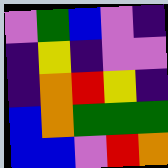[["violet", "green", "blue", "violet", "indigo"], ["indigo", "yellow", "indigo", "violet", "violet"], ["indigo", "orange", "red", "yellow", "indigo"], ["blue", "orange", "green", "green", "green"], ["blue", "blue", "violet", "red", "orange"]]